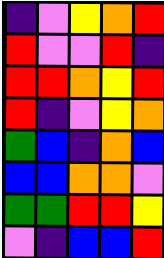[["indigo", "violet", "yellow", "orange", "red"], ["red", "violet", "violet", "red", "indigo"], ["red", "red", "orange", "yellow", "red"], ["red", "indigo", "violet", "yellow", "orange"], ["green", "blue", "indigo", "orange", "blue"], ["blue", "blue", "orange", "orange", "violet"], ["green", "green", "red", "red", "yellow"], ["violet", "indigo", "blue", "blue", "red"]]